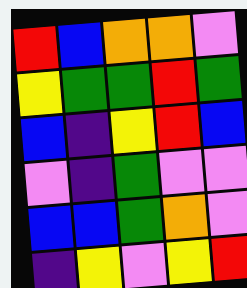[["red", "blue", "orange", "orange", "violet"], ["yellow", "green", "green", "red", "green"], ["blue", "indigo", "yellow", "red", "blue"], ["violet", "indigo", "green", "violet", "violet"], ["blue", "blue", "green", "orange", "violet"], ["indigo", "yellow", "violet", "yellow", "red"]]